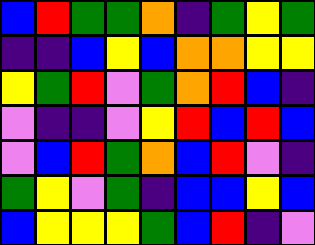[["blue", "red", "green", "green", "orange", "indigo", "green", "yellow", "green"], ["indigo", "indigo", "blue", "yellow", "blue", "orange", "orange", "yellow", "yellow"], ["yellow", "green", "red", "violet", "green", "orange", "red", "blue", "indigo"], ["violet", "indigo", "indigo", "violet", "yellow", "red", "blue", "red", "blue"], ["violet", "blue", "red", "green", "orange", "blue", "red", "violet", "indigo"], ["green", "yellow", "violet", "green", "indigo", "blue", "blue", "yellow", "blue"], ["blue", "yellow", "yellow", "yellow", "green", "blue", "red", "indigo", "violet"]]